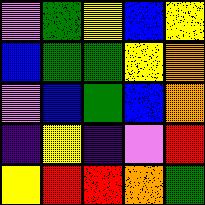[["violet", "green", "yellow", "blue", "yellow"], ["blue", "green", "green", "yellow", "orange"], ["violet", "blue", "green", "blue", "orange"], ["indigo", "yellow", "indigo", "violet", "red"], ["yellow", "red", "red", "orange", "green"]]